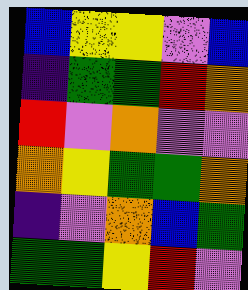[["blue", "yellow", "yellow", "violet", "blue"], ["indigo", "green", "green", "red", "orange"], ["red", "violet", "orange", "violet", "violet"], ["orange", "yellow", "green", "green", "orange"], ["indigo", "violet", "orange", "blue", "green"], ["green", "green", "yellow", "red", "violet"]]